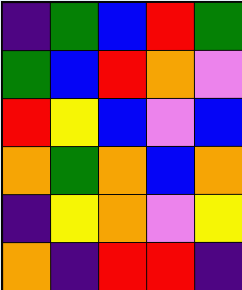[["indigo", "green", "blue", "red", "green"], ["green", "blue", "red", "orange", "violet"], ["red", "yellow", "blue", "violet", "blue"], ["orange", "green", "orange", "blue", "orange"], ["indigo", "yellow", "orange", "violet", "yellow"], ["orange", "indigo", "red", "red", "indigo"]]